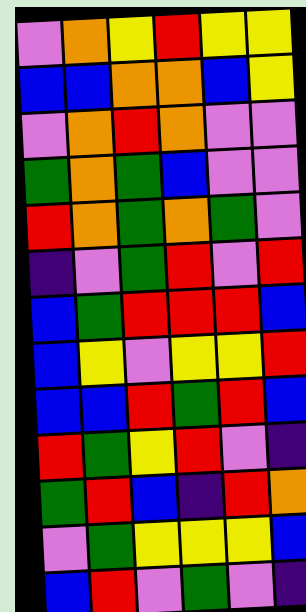[["violet", "orange", "yellow", "red", "yellow", "yellow"], ["blue", "blue", "orange", "orange", "blue", "yellow"], ["violet", "orange", "red", "orange", "violet", "violet"], ["green", "orange", "green", "blue", "violet", "violet"], ["red", "orange", "green", "orange", "green", "violet"], ["indigo", "violet", "green", "red", "violet", "red"], ["blue", "green", "red", "red", "red", "blue"], ["blue", "yellow", "violet", "yellow", "yellow", "red"], ["blue", "blue", "red", "green", "red", "blue"], ["red", "green", "yellow", "red", "violet", "indigo"], ["green", "red", "blue", "indigo", "red", "orange"], ["violet", "green", "yellow", "yellow", "yellow", "blue"], ["blue", "red", "violet", "green", "violet", "indigo"]]